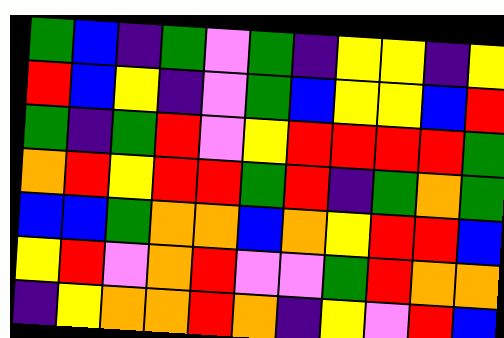[["green", "blue", "indigo", "green", "violet", "green", "indigo", "yellow", "yellow", "indigo", "yellow"], ["red", "blue", "yellow", "indigo", "violet", "green", "blue", "yellow", "yellow", "blue", "red"], ["green", "indigo", "green", "red", "violet", "yellow", "red", "red", "red", "red", "green"], ["orange", "red", "yellow", "red", "red", "green", "red", "indigo", "green", "orange", "green"], ["blue", "blue", "green", "orange", "orange", "blue", "orange", "yellow", "red", "red", "blue"], ["yellow", "red", "violet", "orange", "red", "violet", "violet", "green", "red", "orange", "orange"], ["indigo", "yellow", "orange", "orange", "red", "orange", "indigo", "yellow", "violet", "red", "blue"]]